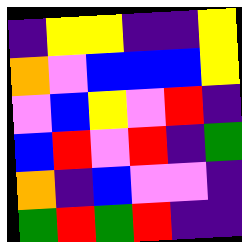[["indigo", "yellow", "yellow", "indigo", "indigo", "yellow"], ["orange", "violet", "blue", "blue", "blue", "yellow"], ["violet", "blue", "yellow", "violet", "red", "indigo"], ["blue", "red", "violet", "red", "indigo", "green"], ["orange", "indigo", "blue", "violet", "violet", "indigo"], ["green", "red", "green", "red", "indigo", "indigo"]]